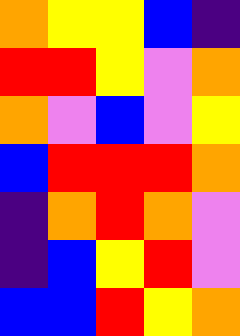[["orange", "yellow", "yellow", "blue", "indigo"], ["red", "red", "yellow", "violet", "orange"], ["orange", "violet", "blue", "violet", "yellow"], ["blue", "red", "red", "red", "orange"], ["indigo", "orange", "red", "orange", "violet"], ["indigo", "blue", "yellow", "red", "violet"], ["blue", "blue", "red", "yellow", "orange"]]